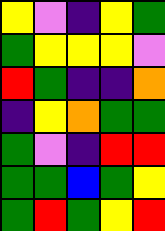[["yellow", "violet", "indigo", "yellow", "green"], ["green", "yellow", "yellow", "yellow", "violet"], ["red", "green", "indigo", "indigo", "orange"], ["indigo", "yellow", "orange", "green", "green"], ["green", "violet", "indigo", "red", "red"], ["green", "green", "blue", "green", "yellow"], ["green", "red", "green", "yellow", "red"]]